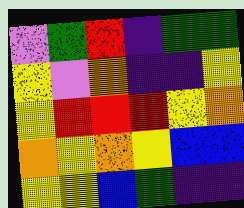[["violet", "green", "red", "indigo", "green", "green"], ["yellow", "violet", "orange", "indigo", "indigo", "yellow"], ["yellow", "red", "red", "red", "yellow", "orange"], ["orange", "yellow", "orange", "yellow", "blue", "blue"], ["yellow", "yellow", "blue", "green", "indigo", "indigo"]]